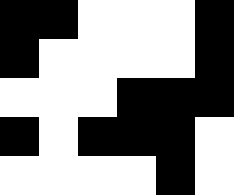[["black", "black", "white", "white", "white", "black"], ["black", "white", "white", "white", "white", "black"], ["white", "white", "white", "black", "black", "black"], ["black", "white", "black", "black", "black", "white"], ["white", "white", "white", "white", "black", "white"]]